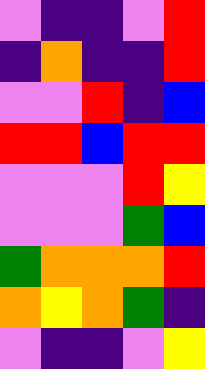[["violet", "indigo", "indigo", "violet", "red"], ["indigo", "orange", "indigo", "indigo", "red"], ["violet", "violet", "red", "indigo", "blue"], ["red", "red", "blue", "red", "red"], ["violet", "violet", "violet", "red", "yellow"], ["violet", "violet", "violet", "green", "blue"], ["green", "orange", "orange", "orange", "red"], ["orange", "yellow", "orange", "green", "indigo"], ["violet", "indigo", "indigo", "violet", "yellow"]]